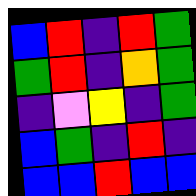[["blue", "red", "indigo", "red", "green"], ["green", "red", "indigo", "orange", "green"], ["indigo", "violet", "yellow", "indigo", "green"], ["blue", "green", "indigo", "red", "indigo"], ["blue", "blue", "red", "blue", "blue"]]